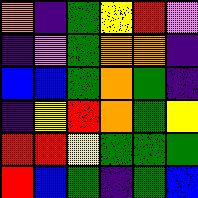[["orange", "indigo", "green", "yellow", "red", "violet"], ["indigo", "violet", "green", "orange", "orange", "indigo"], ["blue", "blue", "green", "orange", "green", "indigo"], ["indigo", "yellow", "red", "orange", "green", "yellow"], ["red", "red", "yellow", "green", "green", "green"], ["red", "blue", "green", "indigo", "green", "blue"]]